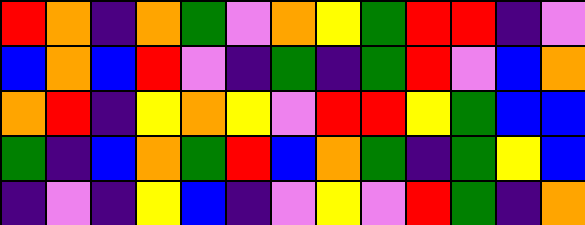[["red", "orange", "indigo", "orange", "green", "violet", "orange", "yellow", "green", "red", "red", "indigo", "violet"], ["blue", "orange", "blue", "red", "violet", "indigo", "green", "indigo", "green", "red", "violet", "blue", "orange"], ["orange", "red", "indigo", "yellow", "orange", "yellow", "violet", "red", "red", "yellow", "green", "blue", "blue"], ["green", "indigo", "blue", "orange", "green", "red", "blue", "orange", "green", "indigo", "green", "yellow", "blue"], ["indigo", "violet", "indigo", "yellow", "blue", "indigo", "violet", "yellow", "violet", "red", "green", "indigo", "orange"]]